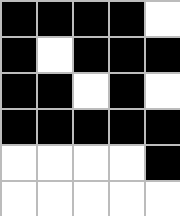[["black", "black", "black", "black", "white"], ["black", "white", "black", "black", "black"], ["black", "black", "white", "black", "white"], ["black", "black", "black", "black", "black"], ["white", "white", "white", "white", "black"], ["white", "white", "white", "white", "white"]]